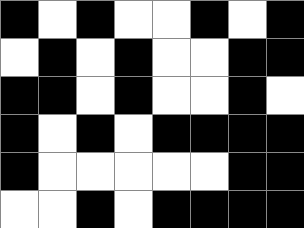[["black", "white", "black", "white", "white", "black", "white", "black"], ["white", "black", "white", "black", "white", "white", "black", "black"], ["black", "black", "white", "black", "white", "white", "black", "white"], ["black", "white", "black", "white", "black", "black", "black", "black"], ["black", "white", "white", "white", "white", "white", "black", "black"], ["white", "white", "black", "white", "black", "black", "black", "black"]]